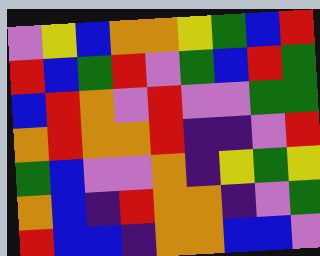[["violet", "yellow", "blue", "orange", "orange", "yellow", "green", "blue", "red"], ["red", "blue", "green", "red", "violet", "green", "blue", "red", "green"], ["blue", "red", "orange", "violet", "red", "violet", "violet", "green", "green"], ["orange", "red", "orange", "orange", "red", "indigo", "indigo", "violet", "red"], ["green", "blue", "violet", "violet", "orange", "indigo", "yellow", "green", "yellow"], ["orange", "blue", "indigo", "red", "orange", "orange", "indigo", "violet", "green"], ["red", "blue", "blue", "indigo", "orange", "orange", "blue", "blue", "violet"]]